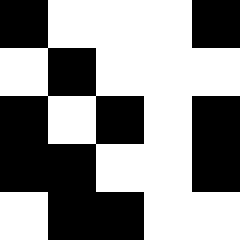[["black", "white", "white", "white", "black"], ["white", "black", "white", "white", "white"], ["black", "white", "black", "white", "black"], ["black", "black", "white", "white", "black"], ["white", "black", "black", "white", "white"]]